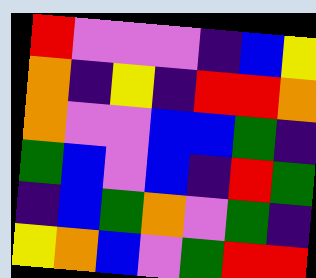[["red", "violet", "violet", "violet", "indigo", "blue", "yellow"], ["orange", "indigo", "yellow", "indigo", "red", "red", "orange"], ["orange", "violet", "violet", "blue", "blue", "green", "indigo"], ["green", "blue", "violet", "blue", "indigo", "red", "green"], ["indigo", "blue", "green", "orange", "violet", "green", "indigo"], ["yellow", "orange", "blue", "violet", "green", "red", "red"]]